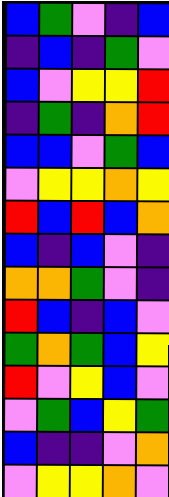[["blue", "green", "violet", "indigo", "blue"], ["indigo", "blue", "indigo", "green", "violet"], ["blue", "violet", "yellow", "yellow", "red"], ["indigo", "green", "indigo", "orange", "red"], ["blue", "blue", "violet", "green", "blue"], ["violet", "yellow", "yellow", "orange", "yellow"], ["red", "blue", "red", "blue", "orange"], ["blue", "indigo", "blue", "violet", "indigo"], ["orange", "orange", "green", "violet", "indigo"], ["red", "blue", "indigo", "blue", "violet"], ["green", "orange", "green", "blue", "yellow"], ["red", "violet", "yellow", "blue", "violet"], ["violet", "green", "blue", "yellow", "green"], ["blue", "indigo", "indigo", "violet", "orange"], ["violet", "yellow", "yellow", "orange", "violet"]]